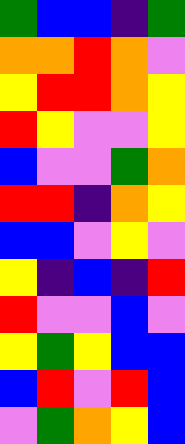[["green", "blue", "blue", "indigo", "green"], ["orange", "orange", "red", "orange", "violet"], ["yellow", "red", "red", "orange", "yellow"], ["red", "yellow", "violet", "violet", "yellow"], ["blue", "violet", "violet", "green", "orange"], ["red", "red", "indigo", "orange", "yellow"], ["blue", "blue", "violet", "yellow", "violet"], ["yellow", "indigo", "blue", "indigo", "red"], ["red", "violet", "violet", "blue", "violet"], ["yellow", "green", "yellow", "blue", "blue"], ["blue", "red", "violet", "red", "blue"], ["violet", "green", "orange", "yellow", "blue"]]